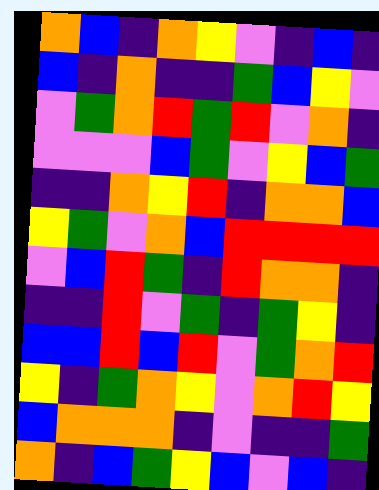[["orange", "blue", "indigo", "orange", "yellow", "violet", "indigo", "blue", "indigo"], ["blue", "indigo", "orange", "indigo", "indigo", "green", "blue", "yellow", "violet"], ["violet", "green", "orange", "red", "green", "red", "violet", "orange", "indigo"], ["violet", "violet", "violet", "blue", "green", "violet", "yellow", "blue", "green"], ["indigo", "indigo", "orange", "yellow", "red", "indigo", "orange", "orange", "blue"], ["yellow", "green", "violet", "orange", "blue", "red", "red", "red", "red"], ["violet", "blue", "red", "green", "indigo", "red", "orange", "orange", "indigo"], ["indigo", "indigo", "red", "violet", "green", "indigo", "green", "yellow", "indigo"], ["blue", "blue", "red", "blue", "red", "violet", "green", "orange", "red"], ["yellow", "indigo", "green", "orange", "yellow", "violet", "orange", "red", "yellow"], ["blue", "orange", "orange", "orange", "indigo", "violet", "indigo", "indigo", "green"], ["orange", "indigo", "blue", "green", "yellow", "blue", "violet", "blue", "indigo"]]